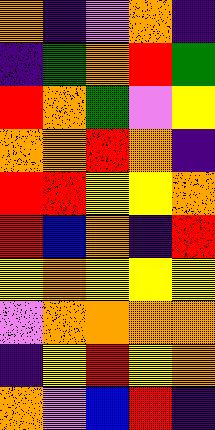[["orange", "indigo", "violet", "orange", "indigo"], ["indigo", "green", "orange", "red", "green"], ["red", "orange", "green", "violet", "yellow"], ["orange", "orange", "red", "orange", "indigo"], ["red", "red", "yellow", "yellow", "orange"], ["red", "blue", "orange", "indigo", "red"], ["yellow", "orange", "yellow", "yellow", "yellow"], ["violet", "orange", "orange", "orange", "orange"], ["indigo", "yellow", "red", "yellow", "orange"], ["orange", "violet", "blue", "red", "indigo"]]